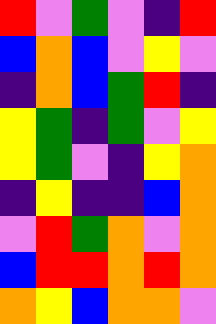[["red", "violet", "green", "violet", "indigo", "red"], ["blue", "orange", "blue", "violet", "yellow", "violet"], ["indigo", "orange", "blue", "green", "red", "indigo"], ["yellow", "green", "indigo", "green", "violet", "yellow"], ["yellow", "green", "violet", "indigo", "yellow", "orange"], ["indigo", "yellow", "indigo", "indigo", "blue", "orange"], ["violet", "red", "green", "orange", "violet", "orange"], ["blue", "red", "red", "orange", "red", "orange"], ["orange", "yellow", "blue", "orange", "orange", "violet"]]